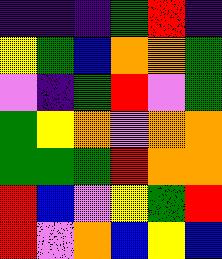[["indigo", "indigo", "indigo", "green", "red", "indigo"], ["yellow", "green", "blue", "orange", "orange", "green"], ["violet", "indigo", "green", "red", "violet", "green"], ["green", "yellow", "orange", "violet", "orange", "orange"], ["green", "green", "green", "red", "orange", "orange"], ["red", "blue", "violet", "yellow", "green", "red"], ["red", "violet", "orange", "blue", "yellow", "blue"]]